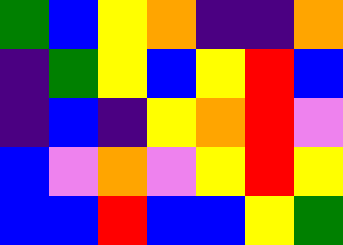[["green", "blue", "yellow", "orange", "indigo", "indigo", "orange"], ["indigo", "green", "yellow", "blue", "yellow", "red", "blue"], ["indigo", "blue", "indigo", "yellow", "orange", "red", "violet"], ["blue", "violet", "orange", "violet", "yellow", "red", "yellow"], ["blue", "blue", "red", "blue", "blue", "yellow", "green"]]